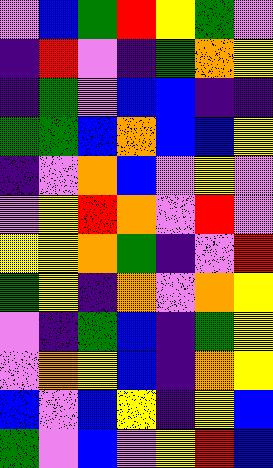[["violet", "blue", "green", "red", "yellow", "green", "violet"], ["indigo", "red", "violet", "indigo", "green", "orange", "yellow"], ["indigo", "green", "violet", "blue", "blue", "indigo", "indigo"], ["green", "green", "blue", "orange", "blue", "blue", "yellow"], ["indigo", "violet", "orange", "blue", "violet", "yellow", "violet"], ["violet", "yellow", "red", "orange", "violet", "red", "violet"], ["yellow", "yellow", "orange", "green", "indigo", "violet", "red"], ["green", "yellow", "indigo", "orange", "violet", "orange", "yellow"], ["violet", "indigo", "green", "blue", "indigo", "green", "yellow"], ["violet", "orange", "yellow", "blue", "indigo", "orange", "yellow"], ["blue", "violet", "blue", "yellow", "indigo", "yellow", "blue"], ["green", "violet", "blue", "violet", "yellow", "red", "blue"]]